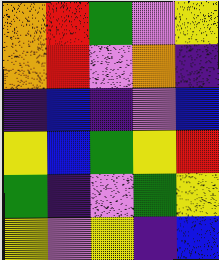[["orange", "red", "green", "violet", "yellow"], ["orange", "red", "violet", "orange", "indigo"], ["indigo", "blue", "indigo", "violet", "blue"], ["yellow", "blue", "green", "yellow", "red"], ["green", "indigo", "violet", "green", "yellow"], ["yellow", "violet", "yellow", "indigo", "blue"]]